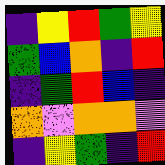[["indigo", "yellow", "red", "green", "yellow"], ["green", "blue", "orange", "indigo", "red"], ["indigo", "green", "red", "blue", "indigo"], ["orange", "violet", "orange", "orange", "violet"], ["indigo", "yellow", "green", "indigo", "red"]]